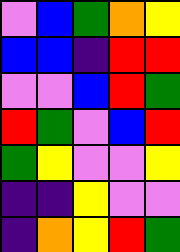[["violet", "blue", "green", "orange", "yellow"], ["blue", "blue", "indigo", "red", "red"], ["violet", "violet", "blue", "red", "green"], ["red", "green", "violet", "blue", "red"], ["green", "yellow", "violet", "violet", "yellow"], ["indigo", "indigo", "yellow", "violet", "violet"], ["indigo", "orange", "yellow", "red", "green"]]